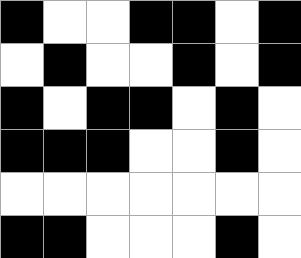[["black", "white", "white", "black", "black", "white", "black"], ["white", "black", "white", "white", "black", "white", "black"], ["black", "white", "black", "black", "white", "black", "white"], ["black", "black", "black", "white", "white", "black", "white"], ["white", "white", "white", "white", "white", "white", "white"], ["black", "black", "white", "white", "white", "black", "white"]]